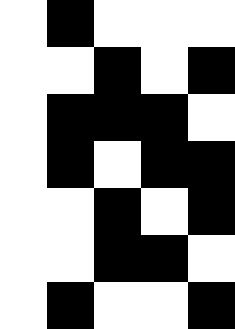[["white", "black", "white", "white", "white"], ["white", "white", "black", "white", "black"], ["white", "black", "black", "black", "white"], ["white", "black", "white", "black", "black"], ["white", "white", "black", "white", "black"], ["white", "white", "black", "black", "white"], ["white", "black", "white", "white", "black"]]